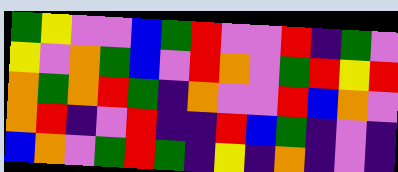[["green", "yellow", "violet", "violet", "blue", "green", "red", "violet", "violet", "red", "indigo", "green", "violet"], ["yellow", "violet", "orange", "green", "blue", "violet", "red", "orange", "violet", "green", "red", "yellow", "red"], ["orange", "green", "orange", "red", "green", "indigo", "orange", "violet", "violet", "red", "blue", "orange", "violet"], ["orange", "red", "indigo", "violet", "red", "indigo", "indigo", "red", "blue", "green", "indigo", "violet", "indigo"], ["blue", "orange", "violet", "green", "red", "green", "indigo", "yellow", "indigo", "orange", "indigo", "violet", "indigo"]]